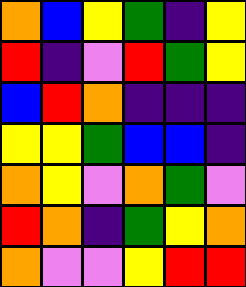[["orange", "blue", "yellow", "green", "indigo", "yellow"], ["red", "indigo", "violet", "red", "green", "yellow"], ["blue", "red", "orange", "indigo", "indigo", "indigo"], ["yellow", "yellow", "green", "blue", "blue", "indigo"], ["orange", "yellow", "violet", "orange", "green", "violet"], ["red", "orange", "indigo", "green", "yellow", "orange"], ["orange", "violet", "violet", "yellow", "red", "red"]]